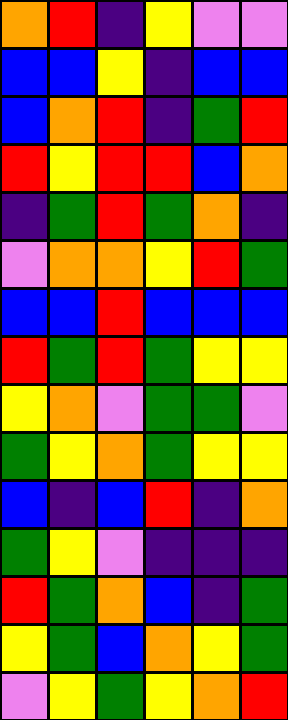[["orange", "red", "indigo", "yellow", "violet", "violet"], ["blue", "blue", "yellow", "indigo", "blue", "blue"], ["blue", "orange", "red", "indigo", "green", "red"], ["red", "yellow", "red", "red", "blue", "orange"], ["indigo", "green", "red", "green", "orange", "indigo"], ["violet", "orange", "orange", "yellow", "red", "green"], ["blue", "blue", "red", "blue", "blue", "blue"], ["red", "green", "red", "green", "yellow", "yellow"], ["yellow", "orange", "violet", "green", "green", "violet"], ["green", "yellow", "orange", "green", "yellow", "yellow"], ["blue", "indigo", "blue", "red", "indigo", "orange"], ["green", "yellow", "violet", "indigo", "indigo", "indigo"], ["red", "green", "orange", "blue", "indigo", "green"], ["yellow", "green", "blue", "orange", "yellow", "green"], ["violet", "yellow", "green", "yellow", "orange", "red"]]